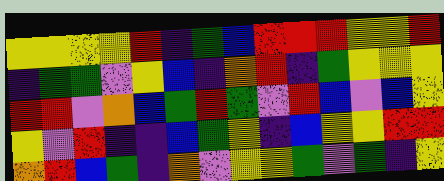[["yellow", "yellow", "yellow", "yellow", "red", "indigo", "green", "blue", "red", "red", "red", "yellow", "yellow", "red"], ["indigo", "green", "green", "violet", "yellow", "blue", "indigo", "orange", "red", "indigo", "green", "yellow", "yellow", "yellow"], ["red", "red", "violet", "orange", "blue", "green", "red", "green", "violet", "red", "blue", "violet", "blue", "yellow"], ["yellow", "violet", "red", "indigo", "indigo", "blue", "green", "yellow", "indigo", "blue", "yellow", "yellow", "red", "red"], ["orange", "red", "blue", "green", "indigo", "orange", "violet", "yellow", "yellow", "green", "violet", "green", "indigo", "yellow"]]